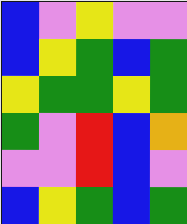[["blue", "violet", "yellow", "violet", "violet"], ["blue", "yellow", "green", "blue", "green"], ["yellow", "green", "green", "yellow", "green"], ["green", "violet", "red", "blue", "orange"], ["violet", "violet", "red", "blue", "violet"], ["blue", "yellow", "green", "blue", "green"]]